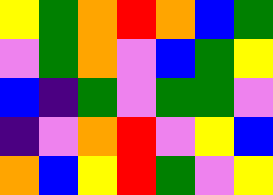[["yellow", "green", "orange", "red", "orange", "blue", "green"], ["violet", "green", "orange", "violet", "blue", "green", "yellow"], ["blue", "indigo", "green", "violet", "green", "green", "violet"], ["indigo", "violet", "orange", "red", "violet", "yellow", "blue"], ["orange", "blue", "yellow", "red", "green", "violet", "yellow"]]